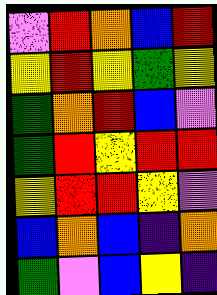[["violet", "red", "orange", "blue", "red"], ["yellow", "red", "yellow", "green", "yellow"], ["green", "orange", "red", "blue", "violet"], ["green", "red", "yellow", "red", "red"], ["yellow", "red", "red", "yellow", "violet"], ["blue", "orange", "blue", "indigo", "orange"], ["green", "violet", "blue", "yellow", "indigo"]]